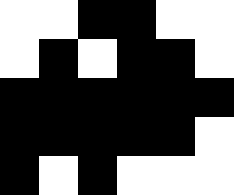[["white", "white", "black", "black", "white", "white"], ["white", "black", "white", "black", "black", "white"], ["black", "black", "black", "black", "black", "black"], ["black", "black", "black", "black", "black", "white"], ["black", "white", "black", "white", "white", "white"]]